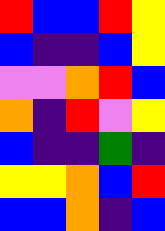[["red", "blue", "blue", "red", "yellow"], ["blue", "indigo", "indigo", "blue", "yellow"], ["violet", "violet", "orange", "red", "blue"], ["orange", "indigo", "red", "violet", "yellow"], ["blue", "indigo", "indigo", "green", "indigo"], ["yellow", "yellow", "orange", "blue", "red"], ["blue", "blue", "orange", "indigo", "blue"]]